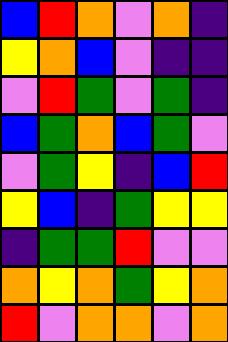[["blue", "red", "orange", "violet", "orange", "indigo"], ["yellow", "orange", "blue", "violet", "indigo", "indigo"], ["violet", "red", "green", "violet", "green", "indigo"], ["blue", "green", "orange", "blue", "green", "violet"], ["violet", "green", "yellow", "indigo", "blue", "red"], ["yellow", "blue", "indigo", "green", "yellow", "yellow"], ["indigo", "green", "green", "red", "violet", "violet"], ["orange", "yellow", "orange", "green", "yellow", "orange"], ["red", "violet", "orange", "orange", "violet", "orange"]]